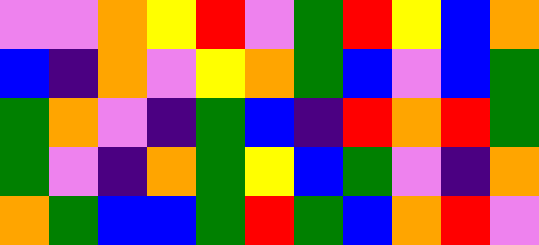[["violet", "violet", "orange", "yellow", "red", "violet", "green", "red", "yellow", "blue", "orange"], ["blue", "indigo", "orange", "violet", "yellow", "orange", "green", "blue", "violet", "blue", "green"], ["green", "orange", "violet", "indigo", "green", "blue", "indigo", "red", "orange", "red", "green"], ["green", "violet", "indigo", "orange", "green", "yellow", "blue", "green", "violet", "indigo", "orange"], ["orange", "green", "blue", "blue", "green", "red", "green", "blue", "orange", "red", "violet"]]